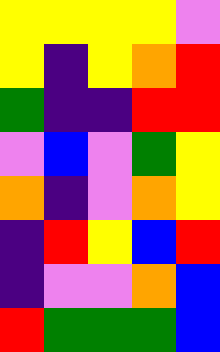[["yellow", "yellow", "yellow", "yellow", "violet"], ["yellow", "indigo", "yellow", "orange", "red"], ["green", "indigo", "indigo", "red", "red"], ["violet", "blue", "violet", "green", "yellow"], ["orange", "indigo", "violet", "orange", "yellow"], ["indigo", "red", "yellow", "blue", "red"], ["indigo", "violet", "violet", "orange", "blue"], ["red", "green", "green", "green", "blue"]]